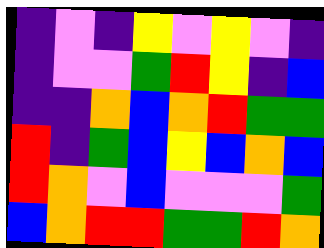[["indigo", "violet", "indigo", "yellow", "violet", "yellow", "violet", "indigo"], ["indigo", "violet", "violet", "green", "red", "yellow", "indigo", "blue"], ["indigo", "indigo", "orange", "blue", "orange", "red", "green", "green"], ["red", "indigo", "green", "blue", "yellow", "blue", "orange", "blue"], ["red", "orange", "violet", "blue", "violet", "violet", "violet", "green"], ["blue", "orange", "red", "red", "green", "green", "red", "orange"]]